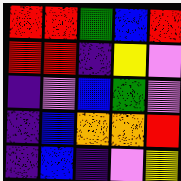[["red", "red", "green", "blue", "red"], ["red", "red", "indigo", "yellow", "violet"], ["indigo", "violet", "blue", "green", "violet"], ["indigo", "blue", "orange", "orange", "red"], ["indigo", "blue", "indigo", "violet", "yellow"]]